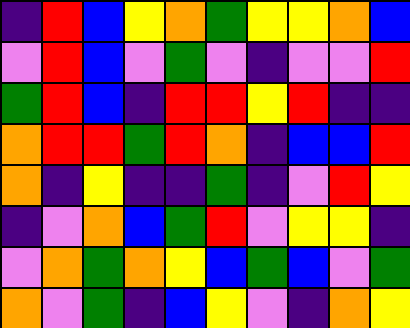[["indigo", "red", "blue", "yellow", "orange", "green", "yellow", "yellow", "orange", "blue"], ["violet", "red", "blue", "violet", "green", "violet", "indigo", "violet", "violet", "red"], ["green", "red", "blue", "indigo", "red", "red", "yellow", "red", "indigo", "indigo"], ["orange", "red", "red", "green", "red", "orange", "indigo", "blue", "blue", "red"], ["orange", "indigo", "yellow", "indigo", "indigo", "green", "indigo", "violet", "red", "yellow"], ["indigo", "violet", "orange", "blue", "green", "red", "violet", "yellow", "yellow", "indigo"], ["violet", "orange", "green", "orange", "yellow", "blue", "green", "blue", "violet", "green"], ["orange", "violet", "green", "indigo", "blue", "yellow", "violet", "indigo", "orange", "yellow"]]